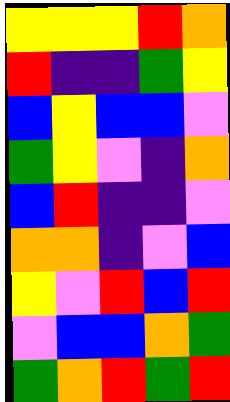[["yellow", "yellow", "yellow", "red", "orange"], ["red", "indigo", "indigo", "green", "yellow"], ["blue", "yellow", "blue", "blue", "violet"], ["green", "yellow", "violet", "indigo", "orange"], ["blue", "red", "indigo", "indigo", "violet"], ["orange", "orange", "indigo", "violet", "blue"], ["yellow", "violet", "red", "blue", "red"], ["violet", "blue", "blue", "orange", "green"], ["green", "orange", "red", "green", "red"]]